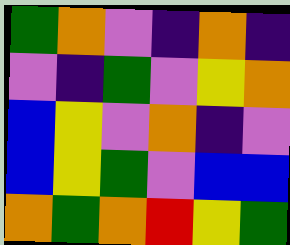[["green", "orange", "violet", "indigo", "orange", "indigo"], ["violet", "indigo", "green", "violet", "yellow", "orange"], ["blue", "yellow", "violet", "orange", "indigo", "violet"], ["blue", "yellow", "green", "violet", "blue", "blue"], ["orange", "green", "orange", "red", "yellow", "green"]]